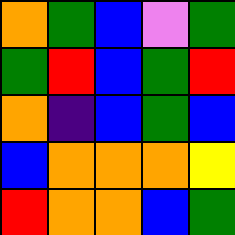[["orange", "green", "blue", "violet", "green"], ["green", "red", "blue", "green", "red"], ["orange", "indigo", "blue", "green", "blue"], ["blue", "orange", "orange", "orange", "yellow"], ["red", "orange", "orange", "blue", "green"]]